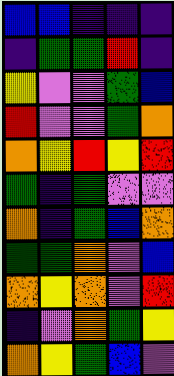[["blue", "blue", "indigo", "indigo", "indigo"], ["indigo", "green", "green", "red", "indigo"], ["yellow", "violet", "violet", "green", "blue"], ["red", "violet", "violet", "green", "orange"], ["orange", "yellow", "red", "yellow", "red"], ["green", "indigo", "green", "violet", "violet"], ["orange", "indigo", "green", "blue", "orange"], ["green", "green", "orange", "violet", "blue"], ["orange", "yellow", "orange", "violet", "red"], ["indigo", "violet", "orange", "green", "yellow"], ["orange", "yellow", "green", "blue", "violet"]]